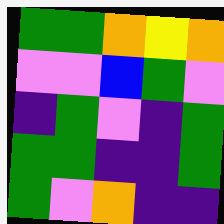[["green", "green", "orange", "yellow", "orange"], ["violet", "violet", "blue", "green", "violet"], ["indigo", "green", "violet", "indigo", "green"], ["green", "green", "indigo", "indigo", "green"], ["green", "violet", "orange", "indigo", "indigo"]]